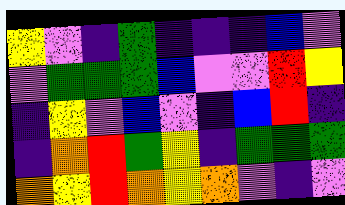[["yellow", "violet", "indigo", "green", "indigo", "indigo", "indigo", "blue", "violet"], ["violet", "green", "green", "green", "blue", "violet", "violet", "red", "yellow"], ["indigo", "yellow", "violet", "blue", "violet", "indigo", "blue", "red", "indigo"], ["indigo", "orange", "red", "green", "yellow", "indigo", "green", "green", "green"], ["orange", "yellow", "red", "orange", "yellow", "orange", "violet", "indigo", "violet"]]